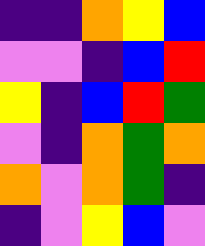[["indigo", "indigo", "orange", "yellow", "blue"], ["violet", "violet", "indigo", "blue", "red"], ["yellow", "indigo", "blue", "red", "green"], ["violet", "indigo", "orange", "green", "orange"], ["orange", "violet", "orange", "green", "indigo"], ["indigo", "violet", "yellow", "blue", "violet"]]